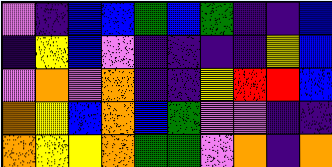[["violet", "indigo", "blue", "blue", "green", "blue", "green", "indigo", "indigo", "blue"], ["indigo", "yellow", "blue", "violet", "indigo", "indigo", "indigo", "indigo", "yellow", "blue"], ["violet", "orange", "violet", "orange", "indigo", "indigo", "yellow", "red", "red", "blue"], ["orange", "yellow", "blue", "orange", "blue", "green", "violet", "violet", "indigo", "indigo"], ["orange", "yellow", "yellow", "orange", "green", "green", "violet", "orange", "indigo", "orange"]]